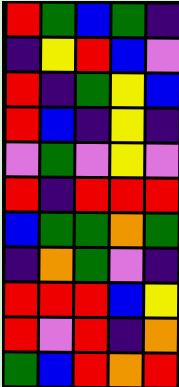[["red", "green", "blue", "green", "indigo"], ["indigo", "yellow", "red", "blue", "violet"], ["red", "indigo", "green", "yellow", "blue"], ["red", "blue", "indigo", "yellow", "indigo"], ["violet", "green", "violet", "yellow", "violet"], ["red", "indigo", "red", "red", "red"], ["blue", "green", "green", "orange", "green"], ["indigo", "orange", "green", "violet", "indigo"], ["red", "red", "red", "blue", "yellow"], ["red", "violet", "red", "indigo", "orange"], ["green", "blue", "red", "orange", "red"]]